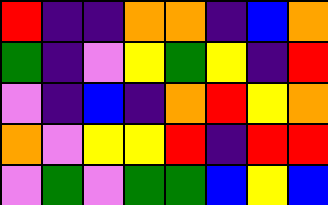[["red", "indigo", "indigo", "orange", "orange", "indigo", "blue", "orange"], ["green", "indigo", "violet", "yellow", "green", "yellow", "indigo", "red"], ["violet", "indigo", "blue", "indigo", "orange", "red", "yellow", "orange"], ["orange", "violet", "yellow", "yellow", "red", "indigo", "red", "red"], ["violet", "green", "violet", "green", "green", "blue", "yellow", "blue"]]